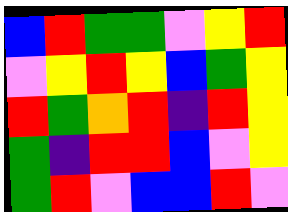[["blue", "red", "green", "green", "violet", "yellow", "red"], ["violet", "yellow", "red", "yellow", "blue", "green", "yellow"], ["red", "green", "orange", "red", "indigo", "red", "yellow"], ["green", "indigo", "red", "red", "blue", "violet", "yellow"], ["green", "red", "violet", "blue", "blue", "red", "violet"]]